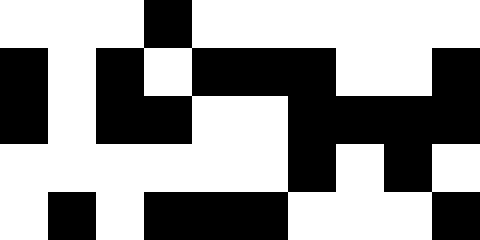[["white", "white", "white", "black", "white", "white", "white", "white", "white", "white"], ["black", "white", "black", "white", "black", "black", "black", "white", "white", "black"], ["black", "white", "black", "black", "white", "white", "black", "black", "black", "black"], ["white", "white", "white", "white", "white", "white", "black", "white", "black", "white"], ["white", "black", "white", "black", "black", "black", "white", "white", "white", "black"]]